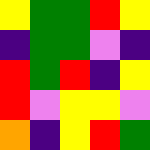[["yellow", "green", "green", "red", "yellow"], ["indigo", "green", "green", "violet", "indigo"], ["red", "green", "red", "indigo", "yellow"], ["red", "violet", "yellow", "yellow", "violet"], ["orange", "indigo", "yellow", "red", "green"]]